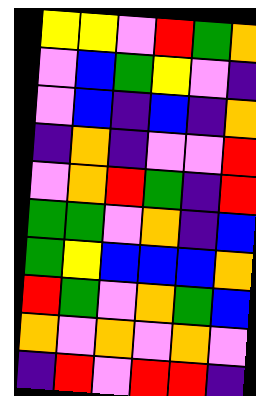[["yellow", "yellow", "violet", "red", "green", "orange"], ["violet", "blue", "green", "yellow", "violet", "indigo"], ["violet", "blue", "indigo", "blue", "indigo", "orange"], ["indigo", "orange", "indigo", "violet", "violet", "red"], ["violet", "orange", "red", "green", "indigo", "red"], ["green", "green", "violet", "orange", "indigo", "blue"], ["green", "yellow", "blue", "blue", "blue", "orange"], ["red", "green", "violet", "orange", "green", "blue"], ["orange", "violet", "orange", "violet", "orange", "violet"], ["indigo", "red", "violet", "red", "red", "indigo"]]